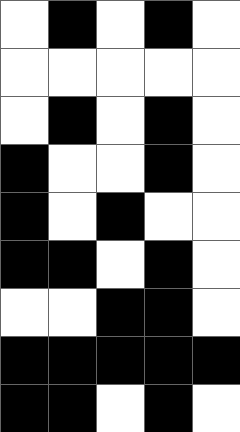[["white", "black", "white", "black", "white"], ["white", "white", "white", "white", "white"], ["white", "black", "white", "black", "white"], ["black", "white", "white", "black", "white"], ["black", "white", "black", "white", "white"], ["black", "black", "white", "black", "white"], ["white", "white", "black", "black", "white"], ["black", "black", "black", "black", "black"], ["black", "black", "white", "black", "white"]]